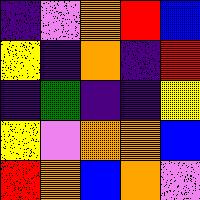[["indigo", "violet", "orange", "red", "blue"], ["yellow", "indigo", "orange", "indigo", "red"], ["indigo", "green", "indigo", "indigo", "yellow"], ["yellow", "violet", "orange", "orange", "blue"], ["red", "orange", "blue", "orange", "violet"]]